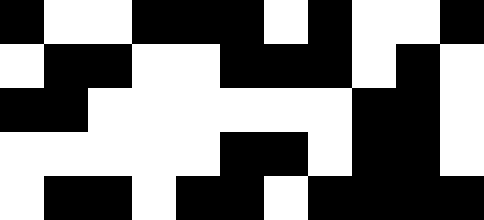[["black", "white", "white", "black", "black", "black", "white", "black", "white", "white", "black"], ["white", "black", "black", "white", "white", "black", "black", "black", "white", "black", "white"], ["black", "black", "white", "white", "white", "white", "white", "white", "black", "black", "white"], ["white", "white", "white", "white", "white", "black", "black", "white", "black", "black", "white"], ["white", "black", "black", "white", "black", "black", "white", "black", "black", "black", "black"]]